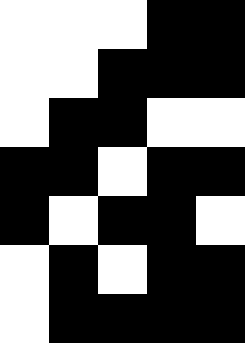[["white", "white", "white", "black", "black"], ["white", "white", "black", "black", "black"], ["white", "black", "black", "white", "white"], ["black", "black", "white", "black", "black"], ["black", "white", "black", "black", "white"], ["white", "black", "white", "black", "black"], ["white", "black", "black", "black", "black"]]